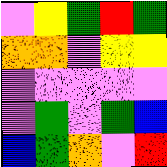[["violet", "yellow", "green", "red", "green"], ["orange", "orange", "violet", "yellow", "yellow"], ["violet", "violet", "violet", "violet", "violet"], ["violet", "green", "violet", "green", "blue"], ["blue", "green", "orange", "violet", "red"]]